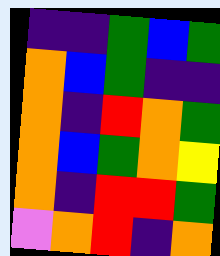[["indigo", "indigo", "green", "blue", "green"], ["orange", "blue", "green", "indigo", "indigo"], ["orange", "indigo", "red", "orange", "green"], ["orange", "blue", "green", "orange", "yellow"], ["orange", "indigo", "red", "red", "green"], ["violet", "orange", "red", "indigo", "orange"]]